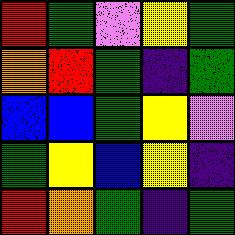[["red", "green", "violet", "yellow", "green"], ["orange", "red", "green", "indigo", "green"], ["blue", "blue", "green", "yellow", "violet"], ["green", "yellow", "blue", "yellow", "indigo"], ["red", "orange", "green", "indigo", "green"]]